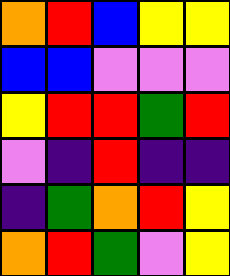[["orange", "red", "blue", "yellow", "yellow"], ["blue", "blue", "violet", "violet", "violet"], ["yellow", "red", "red", "green", "red"], ["violet", "indigo", "red", "indigo", "indigo"], ["indigo", "green", "orange", "red", "yellow"], ["orange", "red", "green", "violet", "yellow"]]